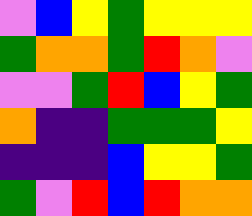[["violet", "blue", "yellow", "green", "yellow", "yellow", "yellow"], ["green", "orange", "orange", "green", "red", "orange", "violet"], ["violet", "violet", "green", "red", "blue", "yellow", "green"], ["orange", "indigo", "indigo", "green", "green", "green", "yellow"], ["indigo", "indigo", "indigo", "blue", "yellow", "yellow", "green"], ["green", "violet", "red", "blue", "red", "orange", "orange"]]